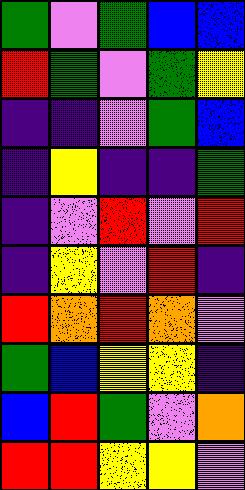[["green", "violet", "green", "blue", "blue"], ["red", "green", "violet", "green", "yellow"], ["indigo", "indigo", "violet", "green", "blue"], ["indigo", "yellow", "indigo", "indigo", "green"], ["indigo", "violet", "red", "violet", "red"], ["indigo", "yellow", "violet", "red", "indigo"], ["red", "orange", "red", "orange", "violet"], ["green", "blue", "yellow", "yellow", "indigo"], ["blue", "red", "green", "violet", "orange"], ["red", "red", "yellow", "yellow", "violet"]]